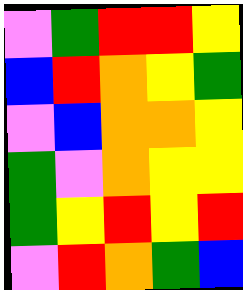[["violet", "green", "red", "red", "yellow"], ["blue", "red", "orange", "yellow", "green"], ["violet", "blue", "orange", "orange", "yellow"], ["green", "violet", "orange", "yellow", "yellow"], ["green", "yellow", "red", "yellow", "red"], ["violet", "red", "orange", "green", "blue"]]